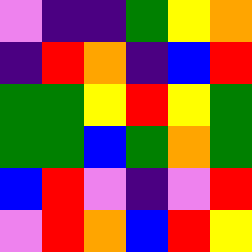[["violet", "indigo", "indigo", "green", "yellow", "orange"], ["indigo", "red", "orange", "indigo", "blue", "red"], ["green", "green", "yellow", "red", "yellow", "green"], ["green", "green", "blue", "green", "orange", "green"], ["blue", "red", "violet", "indigo", "violet", "red"], ["violet", "red", "orange", "blue", "red", "yellow"]]